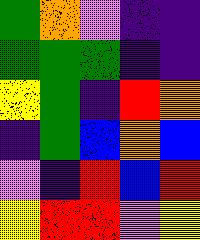[["green", "orange", "violet", "indigo", "indigo"], ["green", "green", "green", "indigo", "indigo"], ["yellow", "green", "indigo", "red", "orange"], ["indigo", "green", "blue", "orange", "blue"], ["violet", "indigo", "red", "blue", "red"], ["yellow", "red", "red", "violet", "yellow"]]